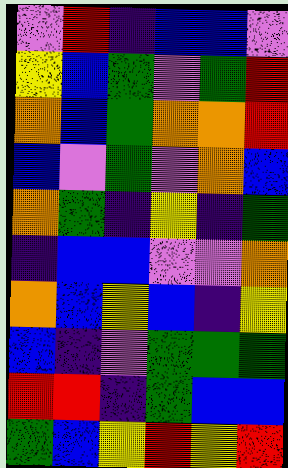[["violet", "red", "indigo", "blue", "blue", "violet"], ["yellow", "blue", "green", "violet", "green", "red"], ["orange", "blue", "green", "orange", "orange", "red"], ["blue", "violet", "green", "violet", "orange", "blue"], ["orange", "green", "indigo", "yellow", "indigo", "green"], ["indigo", "blue", "blue", "violet", "violet", "orange"], ["orange", "blue", "yellow", "blue", "indigo", "yellow"], ["blue", "indigo", "violet", "green", "green", "green"], ["red", "red", "indigo", "green", "blue", "blue"], ["green", "blue", "yellow", "red", "yellow", "red"]]